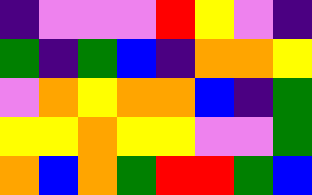[["indigo", "violet", "violet", "violet", "red", "yellow", "violet", "indigo"], ["green", "indigo", "green", "blue", "indigo", "orange", "orange", "yellow"], ["violet", "orange", "yellow", "orange", "orange", "blue", "indigo", "green"], ["yellow", "yellow", "orange", "yellow", "yellow", "violet", "violet", "green"], ["orange", "blue", "orange", "green", "red", "red", "green", "blue"]]